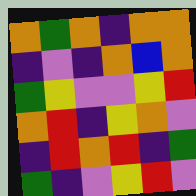[["orange", "green", "orange", "indigo", "orange", "orange"], ["indigo", "violet", "indigo", "orange", "blue", "orange"], ["green", "yellow", "violet", "violet", "yellow", "red"], ["orange", "red", "indigo", "yellow", "orange", "violet"], ["indigo", "red", "orange", "red", "indigo", "green"], ["green", "indigo", "violet", "yellow", "red", "violet"]]